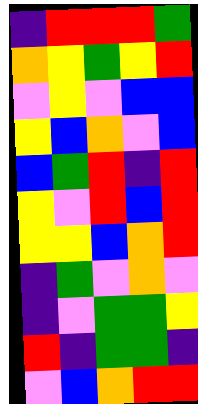[["indigo", "red", "red", "red", "green"], ["orange", "yellow", "green", "yellow", "red"], ["violet", "yellow", "violet", "blue", "blue"], ["yellow", "blue", "orange", "violet", "blue"], ["blue", "green", "red", "indigo", "red"], ["yellow", "violet", "red", "blue", "red"], ["yellow", "yellow", "blue", "orange", "red"], ["indigo", "green", "violet", "orange", "violet"], ["indigo", "violet", "green", "green", "yellow"], ["red", "indigo", "green", "green", "indigo"], ["violet", "blue", "orange", "red", "red"]]